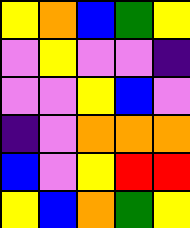[["yellow", "orange", "blue", "green", "yellow"], ["violet", "yellow", "violet", "violet", "indigo"], ["violet", "violet", "yellow", "blue", "violet"], ["indigo", "violet", "orange", "orange", "orange"], ["blue", "violet", "yellow", "red", "red"], ["yellow", "blue", "orange", "green", "yellow"]]